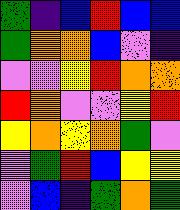[["green", "indigo", "blue", "red", "blue", "blue"], ["green", "orange", "orange", "blue", "violet", "indigo"], ["violet", "violet", "yellow", "red", "orange", "orange"], ["red", "orange", "violet", "violet", "yellow", "red"], ["yellow", "orange", "yellow", "orange", "green", "violet"], ["violet", "green", "red", "blue", "yellow", "yellow"], ["violet", "blue", "indigo", "green", "orange", "green"]]